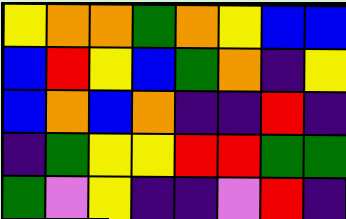[["yellow", "orange", "orange", "green", "orange", "yellow", "blue", "blue"], ["blue", "red", "yellow", "blue", "green", "orange", "indigo", "yellow"], ["blue", "orange", "blue", "orange", "indigo", "indigo", "red", "indigo"], ["indigo", "green", "yellow", "yellow", "red", "red", "green", "green"], ["green", "violet", "yellow", "indigo", "indigo", "violet", "red", "indigo"]]